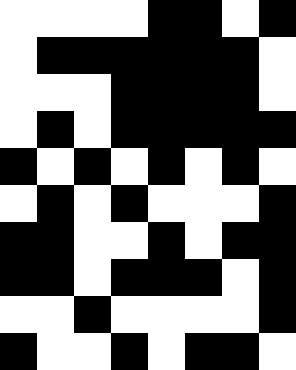[["white", "white", "white", "white", "black", "black", "white", "black"], ["white", "black", "black", "black", "black", "black", "black", "white"], ["white", "white", "white", "black", "black", "black", "black", "white"], ["white", "black", "white", "black", "black", "black", "black", "black"], ["black", "white", "black", "white", "black", "white", "black", "white"], ["white", "black", "white", "black", "white", "white", "white", "black"], ["black", "black", "white", "white", "black", "white", "black", "black"], ["black", "black", "white", "black", "black", "black", "white", "black"], ["white", "white", "black", "white", "white", "white", "white", "black"], ["black", "white", "white", "black", "white", "black", "black", "white"]]